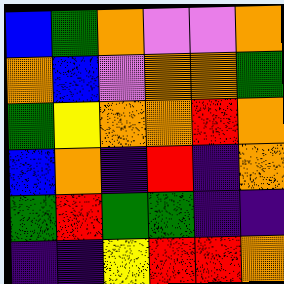[["blue", "green", "orange", "violet", "violet", "orange"], ["orange", "blue", "violet", "orange", "orange", "green"], ["green", "yellow", "orange", "orange", "red", "orange"], ["blue", "orange", "indigo", "red", "indigo", "orange"], ["green", "red", "green", "green", "indigo", "indigo"], ["indigo", "indigo", "yellow", "red", "red", "orange"]]